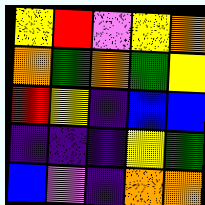[["yellow", "red", "violet", "yellow", "orange"], ["orange", "green", "orange", "green", "yellow"], ["red", "yellow", "indigo", "blue", "blue"], ["indigo", "indigo", "indigo", "yellow", "green"], ["blue", "violet", "indigo", "orange", "orange"]]